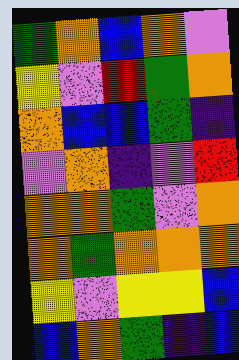[["green", "orange", "blue", "orange", "violet"], ["yellow", "violet", "red", "green", "orange"], ["orange", "blue", "blue", "green", "indigo"], ["violet", "orange", "indigo", "violet", "red"], ["orange", "orange", "green", "violet", "orange"], ["orange", "green", "orange", "orange", "orange"], ["yellow", "violet", "yellow", "yellow", "blue"], ["blue", "orange", "green", "indigo", "blue"]]